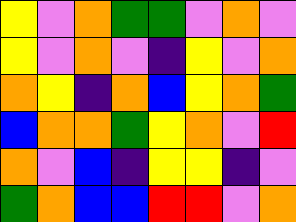[["yellow", "violet", "orange", "green", "green", "violet", "orange", "violet"], ["yellow", "violet", "orange", "violet", "indigo", "yellow", "violet", "orange"], ["orange", "yellow", "indigo", "orange", "blue", "yellow", "orange", "green"], ["blue", "orange", "orange", "green", "yellow", "orange", "violet", "red"], ["orange", "violet", "blue", "indigo", "yellow", "yellow", "indigo", "violet"], ["green", "orange", "blue", "blue", "red", "red", "violet", "orange"]]